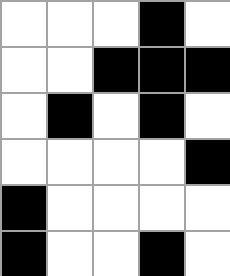[["white", "white", "white", "black", "white"], ["white", "white", "black", "black", "black"], ["white", "black", "white", "black", "white"], ["white", "white", "white", "white", "black"], ["black", "white", "white", "white", "white"], ["black", "white", "white", "black", "white"]]